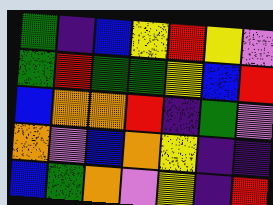[["green", "indigo", "blue", "yellow", "red", "yellow", "violet"], ["green", "red", "green", "green", "yellow", "blue", "red"], ["blue", "orange", "orange", "red", "indigo", "green", "violet"], ["orange", "violet", "blue", "orange", "yellow", "indigo", "indigo"], ["blue", "green", "orange", "violet", "yellow", "indigo", "red"]]